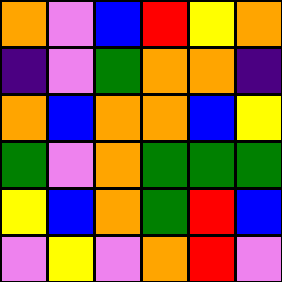[["orange", "violet", "blue", "red", "yellow", "orange"], ["indigo", "violet", "green", "orange", "orange", "indigo"], ["orange", "blue", "orange", "orange", "blue", "yellow"], ["green", "violet", "orange", "green", "green", "green"], ["yellow", "blue", "orange", "green", "red", "blue"], ["violet", "yellow", "violet", "orange", "red", "violet"]]